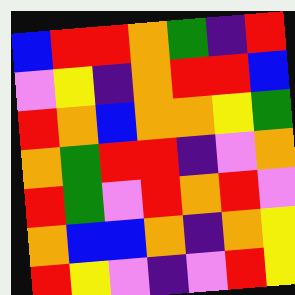[["blue", "red", "red", "orange", "green", "indigo", "red"], ["violet", "yellow", "indigo", "orange", "red", "red", "blue"], ["red", "orange", "blue", "orange", "orange", "yellow", "green"], ["orange", "green", "red", "red", "indigo", "violet", "orange"], ["red", "green", "violet", "red", "orange", "red", "violet"], ["orange", "blue", "blue", "orange", "indigo", "orange", "yellow"], ["red", "yellow", "violet", "indigo", "violet", "red", "yellow"]]